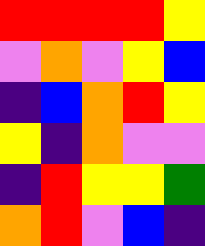[["red", "red", "red", "red", "yellow"], ["violet", "orange", "violet", "yellow", "blue"], ["indigo", "blue", "orange", "red", "yellow"], ["yellow", "indigo", "orange", "violet", "violet"], ["indigo", "red", "yellow", "yellow", "green"], ["orange", "red", "violet", "blue", "indigo"]]